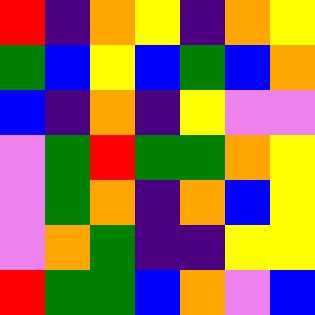[["red", "indigo", "orange", "yellow", "indigo", "orange", "yellow"], ["green", "blue", "yellow", "blue", "green", "blue", "orange"], ["blue", "indigo", "orange", "indigo", "yellow", "violet", "violet"], ["violet", "green", "red", "green", "green", "orange", "yellow"], ["violet", "green", "orange", "indigo", "orange", "blue", "yellow"], ["violet", "orange", "green", "indigo", "indigo", "yellow", "yellow"], ["red", "green", "green", "blue", "orange", "violet", "blue"]]